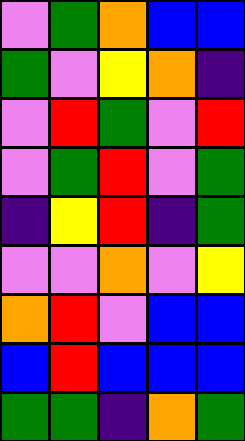[["violet", "green", "orange", "blue", "blue"], ["green", "violet", "yellow", "orange", "indigo"], ["violet", "red", "green", "violet", "red"], ["violet", "green", "red", "violet", "green"], ["indigo", "yellow", "red", "indigo", "green"], ["violet", "violet", "orange", "violet", "yellow"], ["orange", "red", "violet", "blue", "blue"], ["blue", "red", "blue", "blue", "blue"], ["green", "green", "indigo", "orange", "green"]]